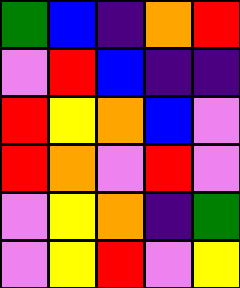[["green", "blue", "indigo", "orange", "red"], ["violet", "red", "blue", "indigo", "indigo"], ["red", "yellow", "orange", "blue", "violet"], ["red", "orange", "violet", "red", "violet"], ["violet", "yellow", "orange", "indigo", "green"], ["violet", "yellow", "red", "violet", "yellow"]]